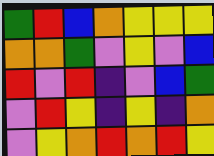[["green", "red", "blue", "orange", "yellow", "yellow", "yellow"], ["orange", "orange", "green", "violet", "yellow", "violet", "blue"], ["red", "violet", "red", "indigo", "violet", "blue", "green"], ["violet", "red", "yellow", "indigo", "yellow", "indigo", "orange"], ["violet", "yellow", "orange", "red", "orange", "red", "yellow"]]